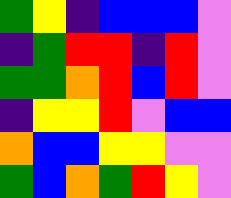[["green", "yellow", "indigo", "blue", "blue", "blue", "violet"], ["indigo", "green", "red", "red", "indigo", "red", "violet"], ["green", "green", "orange", "red", "blue", "red", "violet"], ["indigo", "yellow", "yellow", "red", "violet", "blue", "blue"], ["orange", "blue", "blue", "yellow", "yellow", "violet", "violet"], ["green", "blue", "orange", "green", "red", "yellow", "violet"]]